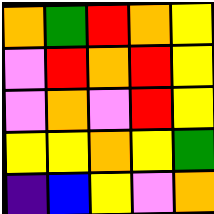[["orange", "green", "red", "orange", "yellow"], ["violet", "red", "orange", "red", "yellow"], ["violet", "orange", "violet", "red", "yellow"], ["yellow", "yellow", "orange", "yellow", "green"], ["indigo", "blue", "yellow", "violet", "orange"]]